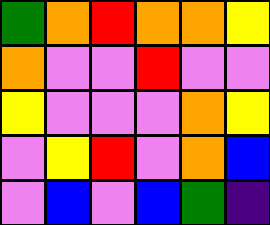[["green", "orange", "red", "orange", "orange", "yellow"], ["orange", "violet", "violet", "red", "violet", "violet"], ["yellow", "violet", "violet", "violet", "orange", "yellow"], ["violet", "yellow", "red", "violet", "orange", "blue"], ["violet", "blue", "violet", "blue", "green", "indigo"]]